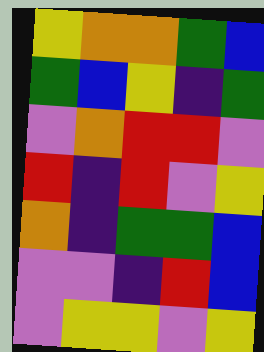[["yellow", "orange", "orange", "green", "blue"], ["green", "blue", "yellow", "indigo", "green"], ["violet", "orange", "red", "red", "violet"], ["red", "indigo", "red", "violet", "yellow"], ["orange", "indigo", "green", "green", "blue"], ["violet", "violet", "indigo", "red", "blue"], ["violet", "yellow", "yellow", "violet", "yellow"]]